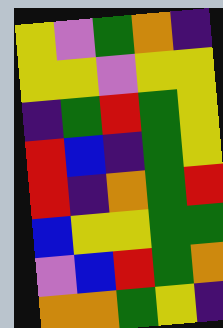[["yellow", "violet", "green", "orange", "indigo"], ["yellow", "yellow", "violet", "yellow", "yellow"], ["indigo", "green", "red", "green", "yellow"], ["red", "blue", "indigo", "green", "yellow"], ["red", "indigo", "orange", "green", "red"], ["blue", "yellow", "yellow", "green", "green"], ["violet", "blue", "red", "green", "orange"], ["orange", "orange", "green", "yellow", "indigo"]]